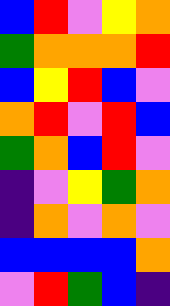[["blue", "red", "violet", "yellow", "orange"], ["green", "orange", "orange", "orange", "red"], ["blue", "yellow", "red", "blue", "violet"], ["orange", "red", "violet", "red", "blue"], ["green", "orange", "blue", "red", "violet"], ["indigo", "violet", "yellow", "green", "orange"], ["indigo", "orange", "violet", "orange", "violet"], ["blue", "blue", "blue", "blue", "orange"], ["violet", "red", "green", "blue", "indigo"]]